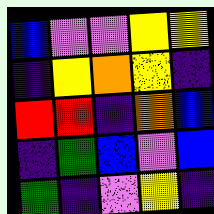[["blue", "violet", "violet", "yellow", "yellow"], ["indigo", "yellow", "orange", "yellow", "indigo"], ["red", "red", "indigo", "orange", "blue"], ["indigo", "green", "blue", "violet", "blue"], ["green", "indigo", "violet", "yellow", "indigo"]]